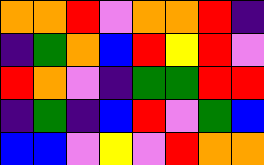[["orange", "orange", "red", "violet", "orange", "orange", "red", "indigo"], ["indigo", "green", "orange", "blue", "red", "yellow", "red", "violet"], ["red", "orange", "violet", "indigo", "green", "green", "red", "red"], ["indigo", "green", "indigo", "blue", "red", "violet", "green", "blue"], ["blue", "blue", "violet", "yellow", "violet", "red", "orange", "orange"]]